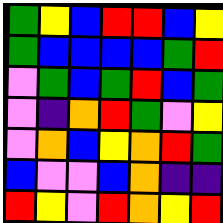[["green", "yellow", "blue", "red", "red", "blue", "yellow"], ["green", "blue", "blue", "blue", "blue", "green", "red"], ["violet", "green", "blue", "green", "red", "blue", "green"], ["violet", "indigo", "orange", "red", "green", "violet", "yellow"], ["violet", "orange", "blue", "yellow", "orange", "red", "green"], ["blue", "violet", "violet", "blue", "orange", "indigo", "indigo"], ["red", "yellow", "violet", "red", "orange", "yellow", "red"]]